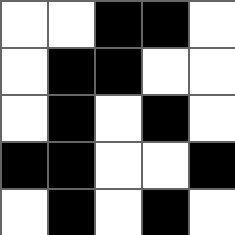[["white", "white", "black", "black", "white"], ["white", "black", "black", "white", "white"], ["white", "black", "white", "black", "white"], ["black", "black", "white", "white", "black"], ["white", "black", "white", "black", "white"]]